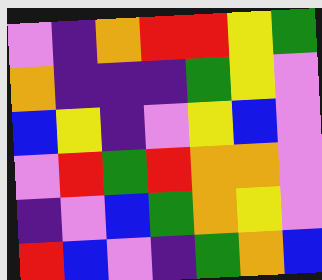[["violet", "indigo", "orange", "red", "red", "yellow", "green"], ["orange", "indigo", "indigo", "indigo", "green", "yellow", "violet"], ["blue", "yellow", "indigo", "violet", "yellow", "blue", "violet"], ["violet", "red", "green", "red", "orange", "orange", "violet"], ["indigo", "violet", "blue", "green", "orange", "yellow", "violet"], ["red", "blue", "violet", "indigo", "green", "orange", "blue"]]